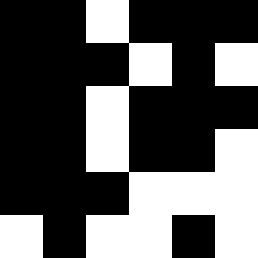[["black", "black", "white", "black", "black", "black"], ["black", "black", "black", "white", "black", "white"], ["black", "black", "white", "black", "black", "black"], ["black", "black", "white", "black", "black", "white"], ["black", "black", "black", "white", "white", "white"], ["white", "black", "white", "white", "black", "white"]]